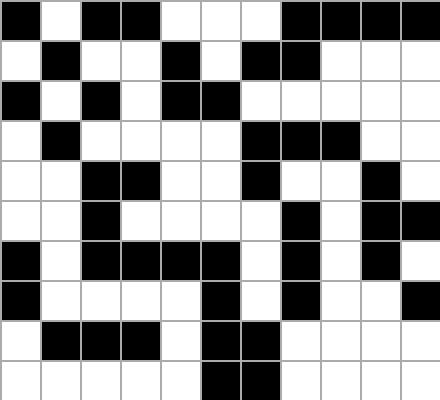[["black", "white", "black", "black", "white", "white", "white", "black", "black", "black", "black"], ["white", "black", "white", "white", "black", "white", "black", "black", "white", "white", "white"], ["black", "white", "black", "white", "black", "black", "white", "white", "white", "white", "white"], ["white", "black", "white", "white", "white", "white", "black", "black", "black", "white", "white"], ["white", "white", "black", "black", "white", "white", "black", "white", "white", "black", "white"], ["white", "white", "black", "white", "white", "white", "white", "black", "white", "black", "black"], ["black", "white", "black", "black", "black", "black", "white", "black", "white", "black", "white"], ["black", "white", "white", "white", "white", "black", "white", "black", "white", "white", "black"], ["white", "black", "black", "black", "white", "black", "black", "white", "white", "white", "white"], ["white", "white", "white", "white", "white", "black", "black", "white", "white", "white", "white"]]